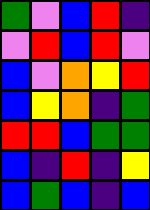[["green", "violet", "blue", "red", "indigo"], ["violet", "red", "blue", "red", "violet"], ["blue", "violet", "orange", "yellow", "red"], ["blue", "yellow", "orange", "indigo", "green"], ["red", "red", "blue", "green", "green"], ["blue", "indigo", "red", "indigo", "yellow"], ["blue", "green", "blue", "indigo", "blue"]]